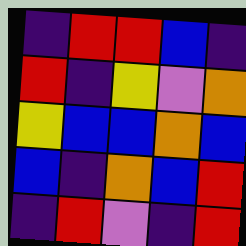[["indigo", "red", "red", "blue", "indigo"], ["red", "indigo", "yellow", "violet", "orange"], ["yellow", "blue", "blue", "orange", "blue"], ["blue", "indigo", "orange", "blue", "red"], ["indigo", "red", "violet", "indigo", "red"]]